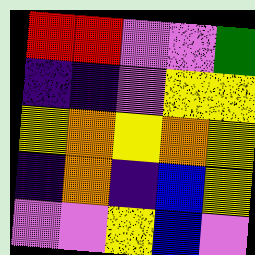[["red", "red", "violet", "violet", "green"], ["indigo", "indigo", "violet", "yellow", "yellow"], ["yellow", "orange", "yellow", "orange", "yellow"], ["indigo", "orange", "indigo", "blue", "yellow"], ["violet", "violet", "yellow", "blue", "violet"]]